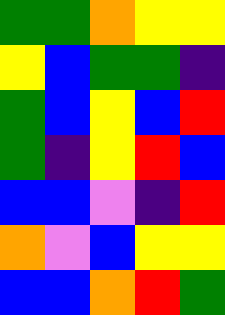[["green", "green", "orange", "yellow", "yellow"], ["yellow", "blue", "green", "green", "indigo"], ["green", "blue", "yellow", "blue", "red"], ["green", "indigo", "yellow", "red", "blue"], ["blue", "blue", "violet", "indigo", "red"], ["orange", "violet", "blue", "yellow", "yellow"], ["blue", "blue", "orange", "red", "green"]]